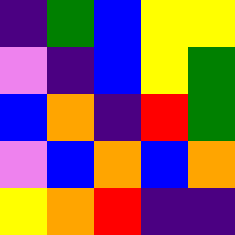[["indigo", "green", "blue", "yellow", "yellow"], ["violet", "indigo", "blue", "yellow", "green"], ["blue", "orange", "indigo", "red", "green"], ["violet", "blue", "orange", "blue", "orange"], ["yellow", "orange", "red", "indigo", "indigo"]]